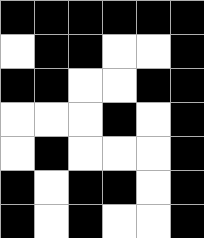[["black", "black", "black", "black", "black", "black"], ["white", "black", "black", "white", "white", "black"], ["black", "black", "white", "white", "black", "black"], ["white", "white", "white", "black", "white", "black"], ["white", "black", "white", "white", "white", "black"], ["black", "white", "black", "black", "white", "black"], ["black", "white", "black", "white", "white", "black"]]